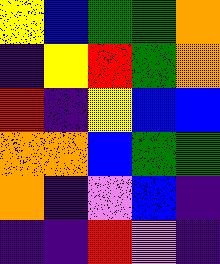[["yellow", "blue", "green", "green", "orange"], ["indigo", "yellow", "red", "green", "orange"], ["red", "indigo", "yellow", "blue", "blue"], ["orange", "orange", "blue", "green", "green"], ["orange", "indigo", "violet", "blue", "indigo"], ["indigo", "indigo", "red", "violet", "indigo"]]